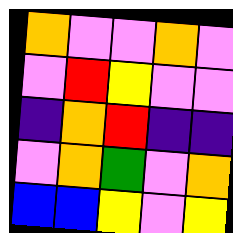[["orange", "violet", "violet", "orange", "violet"], ["violet", "red", "yellow", "violet", "violet"], ["indigo", "orange", "red", "indigo", "indigo"], ["violet", "orange", "green", "violet", "orange"], ["blue", "blue", "yellow", "violet", "yellow"]]